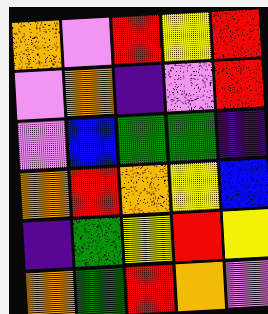[["orange", "violet", "red", "yellow", "red"], ["violet", "orange", "indigo", "violet", "red"], ["violet", "blue", "green", "green", "indigo"], ["orange", "red", "orange", "yellow", "blue"], ["indigo", "green", "yellow", "red", "yellow"], ["orange", "green", "red", "orange", "violet"]]